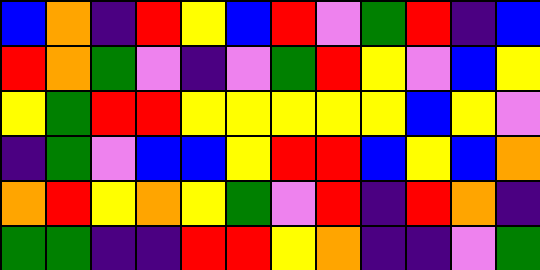[["blue", "orange", "indigo", "red", "yellow", "blue", "red", "violet", "green", "red", "indigo", "blue"], ["red", "orange", "green", "violet", "indigo", "violet", "green", "red", "yellow", "violet", "blue", "yellow"], ["yellow", "green", "red", "red", "yellow", "yellow", "yellow", "yellow", "yellow", "blue", "yellow", "violet"], ["indigo", "green", "violet", "blue", "blue", "yellow", "red", "red", "blue", "yellow", "blue", "orange"], ["orange", "red", "yellow", "orange", "yellow", "green", "violet", "red", "indigo", "red", "orange", "indigo"], ["green", "green", "indigo", "indigo", "red", "red", "yellow", "orange", "indigo", "indigo", "violet", "green"]]